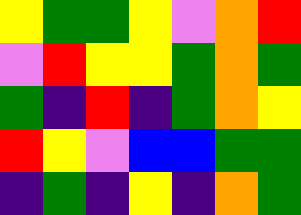[["yellow", "green", "green", "yellow", "violet", "orange", "red"], ["violet", "red", "yellow", "yellow", "green", "orange", "green"], ["green", "indigo", "red", "indigo", "green", "orange", "yellow"], ["red", "yellow", "violet", "blue", "blue", "green", "green"], ["indigo", "green", "indigo", "yellow", "indigo", "orange", "green"]]